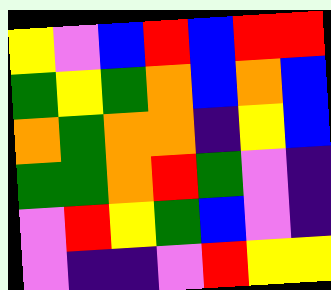[["yellow", "violet", "blue", "red", "blue", "red", "red"], ["green", "yellow", "green", "orange", "blue", "orange", "blue"], ["orange", "green", "orange", "orange", "indigo", "yellow", "blue"], ["green", "green", "orange", "red", "green", "violet", "indigo"], ["violet", "red", "yellow", "green", "blue", "violet", "indigo"], ["violet", "indigo", "indigo", "violet", "red", "yellow", "yellow"]]